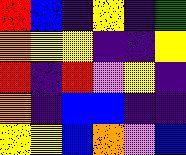[["red", "blue", "indigo", "yellow", "indigo", "green"], ["orange", "yellow", "yellow", "indigo", "indigo", "yellow"], ["red", "indigo", "red", "violet", "yellow", "indigo"], ["orange", "indigo", "blue", "blue", "indigo", "indigo"], ["yellow", "yellow", "blue", "orange", "violet", "blue"]]